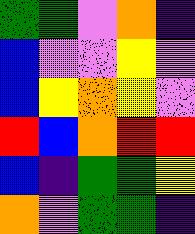[["green", "green", "violet", "orange", "indigo"], ["blue", "violet", "violet", "yellow", "violet"], ["blue", "yellow", "orange", "yellow", "violet"], ["red", "blue", "orange", "red", "red"], ["blue", "indigo", "green", "green", "yellow"], ["orange", "violet", "green", "green", "indigo"]]